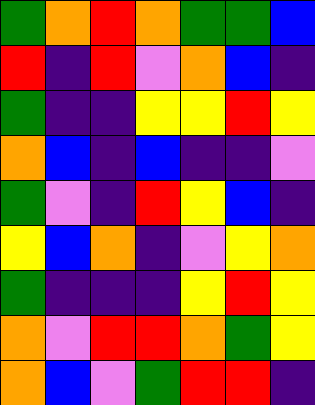[["green", "orange", "red", "orange", "green", "green", "blue"], ["red", "indigo", "red", "violet", "orange", "blue", "indigo"], ["green", "indigo", "indigo", "yellow", "yellow", "red", "yellow"], ["orange", "blue", "indigo", "blue", "indigo", "indigo", "violet"], ["green", "violet", "indigo", "red", "yellow", "blue", "indigo"], ["yellow", "blue", "orange", "indigo", "violet", "yellow", "orange"], ["green", "indigo", "indigo", "indigo", "yellow", "red", "yellow"], ["orange", "violet", "red", "red", "orange", "green", "yellow"], ["orange", "blue", "violet", "green", "red", "red", "indigo"]]